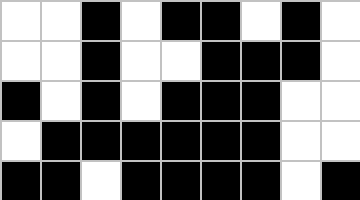[["white", "white", "black", "white", "black", "black", "white", "black", "white"], ["white", "white", "black", "white", "white", "black", "black", "black", "white"], ["black", "white", "black", "white", "black", "black", "black", "white", "white"], ["white", "black", "black", "black", "black", "black", "black", "white", "white"], ["black", "black", "white", "black", "black", "black", "black", "white", "black"]]